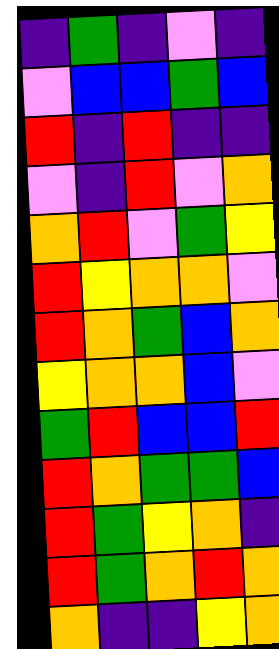[["indigo", "green", "indigo", "violet", "indigo"], ["violet", "blue", "blue", "green", "blue"], ["red", "indigo", "red", "indigo", "indigo"], ["violet", "indigo", "red", "violet", "orange"], ["orange", "red", "violet", "green", "yellow"], ["red", "yellow", "orange", "orange", "violet"], ["red", "orange", "green", "blue", "orange"], ["yellow", "orange", "orange", "blue", "violet"], ["green", "red", "blue", "blue", "red"], ["red", "orange", "green", "green", "blue"], ["red", "green", "yellow", "orange", "indigo"], ["red", "green", "orange", "red", "orange"], ["orange", "indigo", "indigo", "yellow", "orange"]]